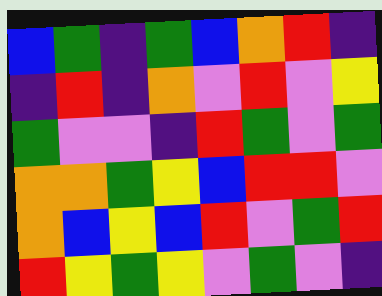[["blue", "green", "indigo", "green", "blue", "orange", "red", "indigo"], ["indigo", "red", "indigo", "orange", "violet", "red", "violet", "yellow"], ["green", "violet", "violet", "indigo", "red", "green", "violet", "green"], ["orange", "orange", "green", "yellow", "blue", "red", "red", "violet"], ["orange", "blue", "yellow", "blue", "red", "violet", "green", "red"], ["red", "yellow", "green", "yellow", "violet", "green", "violet", "indigo"]]